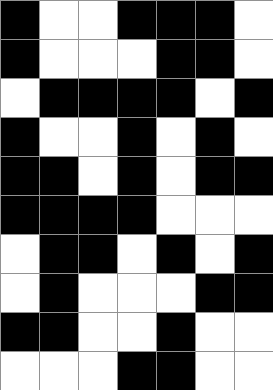[["black", "white", "white", "black", "black", "black", "white"], ["black", "white", "white", "white", "black", "black", "white"], ["white", "black", "black", "black", "black", "white", "black"], ["black", "white", "white", "black", "white", "black", "white"], ["black", "black", "white", "black", "white", "black", "black"], ["black", "black", "black", "black", "white", "white", "white"], ["white", "black", "black", "white", "black", "white", "black"], ["white", "black", "white", "white", "white", "black", "black"], ["black", "black", "white", "white", "black", "white", "white"], ["white", "white", "white", "black", "black", "white", "white"]]